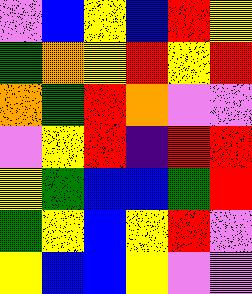[["violet", "blue", "yellow", "blue", "red", "yellow"], ["green", "orange", "yellow", "red", "yellow", "red"], ["orange", "green", "red", "orange", "violet", "violet"], ["violet", "yellow", "red", "indigo", "red", "red"], ["yellow", "green", "blue", "blue", "green", "red"], ["green", "yellow", "blue", "yellow", "red", "violet"], ["yellow", "blue", "blue", "yellow", "violet", "violet"]]